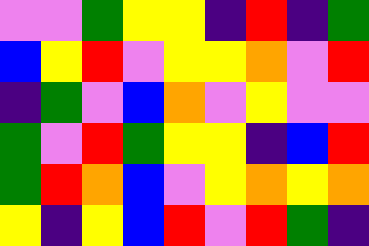[["violet", "violet", "green", "yellow", "yellow", "indigo", "red", "indigo", "green"], ["blue", "yellow", "red", "violet", "yellow", "yellow", "orange", "violet", "red"], ["indigo", "green", "violet", "blue", "orange", "violet", "yellow", "violet", "violet"], ["green", "violet", "red", "green", "yellow", "yellow", "indigo", "blue", "red"], ["green", "red", "orange", "blue", "violet", "yellow", "orange", "yellow", "orange"], ["yellow", "indigo", "yellow", "blue", "red", "violet", "red", "green", "indigo"]]